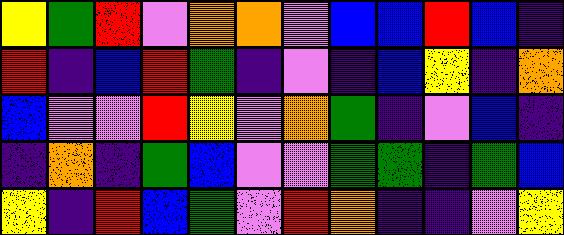[["yellow", "green", "red", "violet", "orange", "orange", "violet", "blue", "blue", "red", "blue", "indigo"], ["red", "indigo", "blue", "red", "green", "indigo", "violet", "indigo", "blue", "yellow", "indigo", "orange"], ["blue", "violet", "violet", "red", "yellow", "violet", "orange", "green", "indigo", "violet", "blue", "indigo"], ["indigo", "orange", "indigo", "green", "blue", "violet", "violet", "green", "green", "indigo", "green", "blue"], ["yellow", "indigo", "red", "blue", "green", "violet", "red", "orange", "indigo", "indigo", "violet", "yellow"]]